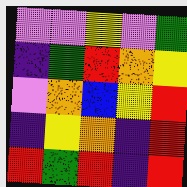[["violet", "violet", "yellow", "violet", "green"], ["indigo", "green", "red", "orange", "yellow"], ["violet", "orange", "blue", "yellow", "red"], ["indigo", "yellow", "orange", "indigo", "red"], ["red", "green", "red", "indigo", "red"]]